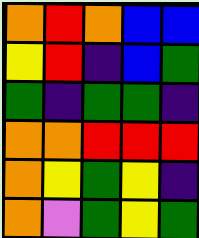[["orange", "red", "orange", "blue", "blue"], ["yellow", "red", "indigo", "blue", "green"], ["green", "indigo", "green", "green", "indigo"], ["orange", "orange", "red", "red", "red"], ["orange", "yellow", "green", "yellow", "indigo"], ["orange", "violet", "green", "yellow", "green"]]